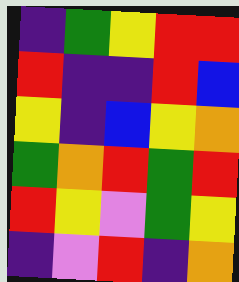[["indigo", "green", "yellow", "red", "red"], ["red", "indigo", "indigo", "red", "blue"], ["yellow", "indigo", "blue", "yellow", "orange"], ["green", "orange", "red", "green", "red"], ["red", "yellow", "violet", "green", "yellow"], ["indigo", "violet", "red", "indigo", "orange"]]